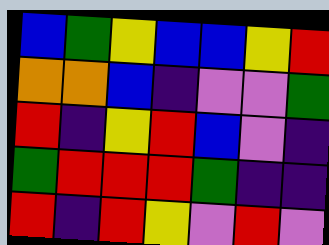[["blue", "green", "yellow", "blue", "blue", "yellow", "red"], ["orange", "orange", "blue", "indigo", "violet", "violet", "green"], ["red", "indigo", "yellow", "red", "blue", "violet", "indigo"], ["green", "red", "red", "red", "green", "indigo", "indigo"], ["red", "indigo", "red", "yellow", "violet", "red", "violet"]]